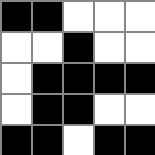[["black", "black", "white", "white", "white"], ["white", "white", "black", "white", "white"], ["white", "black", "black", "black", "black"], ["white", "black", "black", "white", "white"], ["black", "black", "white", "black", "black"]]